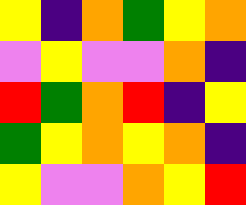[["yellow", "indigo", "orange", "green", "yellow", "orange"], ["violet", "yellow", "violet", "violet", "orange", "indigo"], ["red", "green", "orange", "red", "indigo", "yellow"], ["green", "yellow", "orange", "yellow", "orange", "indigo"], ["yellow", "violet", "violet", "orange", "yellow", "red"]]